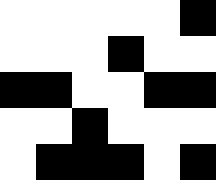[["white", "white", "white", "white", "white", "black"], ["white", "white", "white", "black", "white", "white"], ["black", "black", "white", "white", "black", "black"], ["white", "white", "black", "white", "white", "white"], ["white", "black", "black", "black", "white", "black"]]